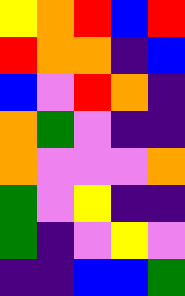[["yellow", "orange", "red", "blue", "red"], ["red", "orange", "orange", "indigo", "blue"], ["blue", "violet", "red", "orange", "indigo"], ["orange", "green", "violet", "indigo", "indigo"], ["orange", "violet", "violet", "violet", "orange"], ["green", "violet", "yellow", "indigo", "indigo"], ["green", "indigo", "violet", "yellow", "violet"], ["indigo", "indigo", "blue", "blue", "green"]]